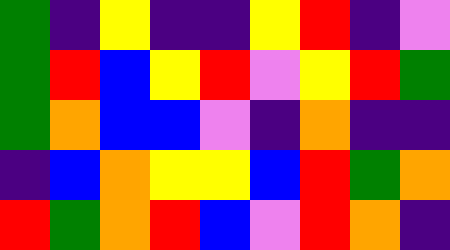[["green", "indigo", "yellow", "indigo", "indigo", "yellow", "red", "indigo", "violet"], ["green", "red", "blue", "yellow", "red", "violet", "yellow", "red", "green"], ["green", "orange", "blue", "blue", "violet", "indigo", "orange", "indigo", "indigo"], ["indigo", "blue", "orange", "yellow", "yellow", "blue", "red", "green", "orange"], ["red", "green", "orange", "red", "blue", "violet", "red", "orange", "indigo"]]